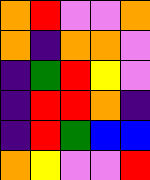[["orange", "red", "violet", "violet", "orange"], ["orange", "indigo", "orange", "orange", "violet"], ["indigo", "green", "red", "yellow", "violet"], ["indigo", "red", "red", "orange", "indigo"], ["indigo", "red", "green", "blue", "blue"], ["orange", "yellow", "violet", "violet", "red"]]